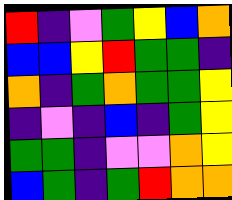[["red", "indigo", "violet", "green", "yellow", "blue", "orange"], ["blue", "blue", "yellow", "red", "green", "green", "indigo"], ["orange", "indigo", "green", "orange", "green", "green", "yellow"], ["indigo", "violet", "indigo", "blue", "indigo", "green", "yellow"], ["green", "green", "indigo", "violet", "violet", "orange", "yellow"], ["blue", "green", "indigo", "green", "red", "orange", "orange"]]